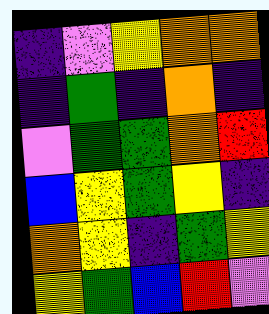[["indigo", "violet", "yellow", "orange", "orange"], ["indigo", "green", "indigo", "orange", "indigo"], ["violet", "green", "green", "orange", "red"], ["blue", "yellow", "green", "yellow", "indigo"], ["orange", "yellow", "indigo", "green", "yellow"], ["yellow", "green", "blue", "red", "violet"]]